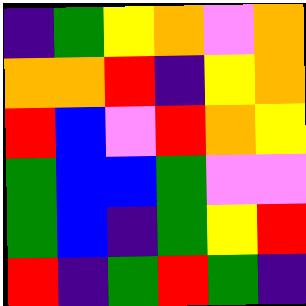[["indigo", "green", "yellow", "orange", "violet", "orange"], ["orange", "orange", "red", "indigo", "yellow", "orange"], ["red", "blue", "violet", "red", "orange", "yellow"], ["green", "blue", "blue", "green", "violet", "violet"], ["green", "blue", "indigo", "green", "yellow", "red"], ["red", "indigo", "green", "red", "green", "indigo"]]